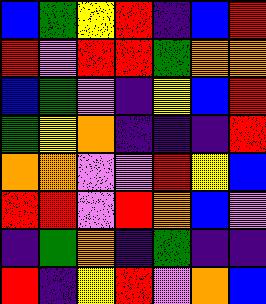[["blue", "green", "yellow", "red", "indigo", "blue", "red"], ["red", "violet", "red", "red", "green", "orange", "orange"], ["blue", "green", "violet", "indigo", "yellow", "blue", "red"], ["green", "yellow", "orange", "indigo", "indigo", "indigo", "red"], ["orange", "orange", "violet", "violet", "red", "yellow", "blue"], ["red", "red", "violet", "red", "orange", "blue", "violet"], ["indigo", "green", "orange", "indigo", "green", "indigo", "indigo"], ["red", "indigo", "yellow", "red", "violet", "orange", "blue"]]